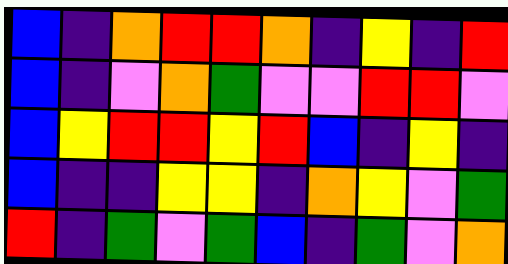[["blue", "indigo", "orange", "red", "red", "orange", "indigo", "yellow", "indigo", "red"], ["blue", "indigo", "violet", "orange", "green", "violet", "violet", "red", "red", "violet"], ["blue", "yellow", "red", "red", "yellow", "red", "blue", "indigo", "yellow", "indigo"], ["blue", "indigo", "indigo", "yellow", "yellow", "indigo", "orange", "yellow", "violet", "green"], ["red", "indigo", "green", "violet", "green", "blue", "indigo", "green", "violet", "orange"]]